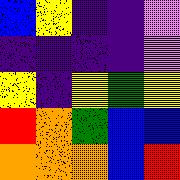[["blue", "yellow", "indigo", "indigo", "violet"], ["indigo", "indigo", "indigo", "indigo", "violet"], ["yellow", "indigo", "yellow", "green", "yellow"], ["red", "orange", "green", "blue", "blue"], ["orange", "orange", "orange", "blue", "red"]]